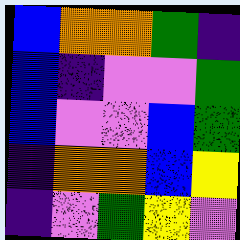[["blue", "orange", "orange", "green", "indigo"], ["blue", "indigo", "violet", "violet", "green"], ["blue", "violet", "violet", "blue", "green"], ["indigo", "orange", "orange", "blue", "yellow"], ["indigo", "violet", "green", "yellow", "violet"]]